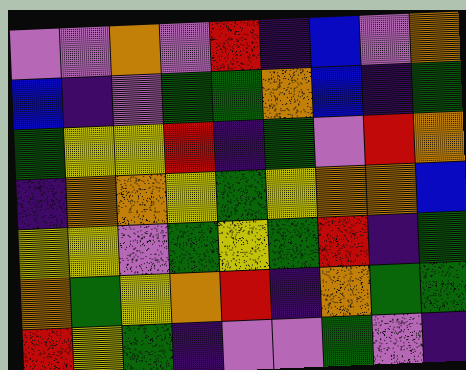[["violet", "violet", "orange", "violet", "red", "indigo", "blue", "violet", "orange"], ["blue", "indigo", "violet", "green", "green", "orange", "blue", "indigo", "green"], ["green", "yellow", "yellow", "red", "indigo", "green", "violet", "red", "orange"], ["indigo", "orange", "orange", "yellow", "green", "yellow", "orange", "orange", "blue"], ["yellow", "yellow", "violet", "green", "yellow", "green", "red", "indigo", "green"], ["orange", "green", "yellow", "orange", "red", "indigo", "orange", "green", "green"], ["red", "yellow", "green", "indigo", "violet", "violet", "green", "violet", "indigo"]]